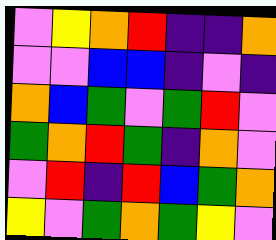[["violet", "yellow", "orange", "red", "indigo", "indigo", "orange"], ["violet", "violet", "blue", "blue", "indigo", "violet", "indigo"], ["orange", "blue", "green", "violet", "green", "red", "violet"], ["green", "orange", "red", "green", "indigo", "orange", "violet"], ["violet", "red", "indigo", "red", "blue", "green", "orange"], ["yellow", "violet", "green", "orange", "green", "yellow", "violet"]]